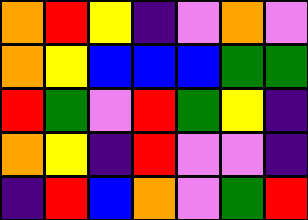[["orange", "red", "yellow", "indigo", "violet", "orange", "violet"], ["orange", "yellow", "blue", "blue", "blue", "green", "green"], ["red", "green", "violet", "red", "green", "yellow", "indigo"], ["orange", "yellow", "indigo", "red", "violet", "violet", "indigo"], ["indigo", "red", "blue", "orange", "violet", "green", "red"]]